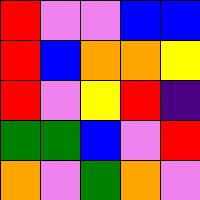[["red", "violet", "violet", "blue", "blue"], ["red", "blue", "orange", "orange", "yellow"], ["red", "violet", "yellow", "red", "indigo"], ["green", "green", "blue", "violet", "red"], ["orange", "violet", "green", "orange", "violet"]]